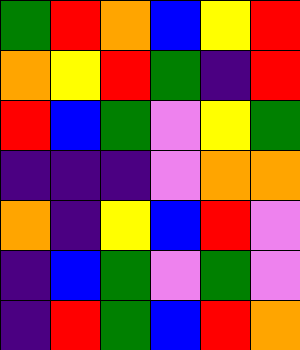[["green", "red", "orange", "blue", "yellow", "red"], ["orange", "yellow", "red", "green", "indigo", "red"], ["red", "blue", "green", "violet", "yellow", "green"], ["indigo", "indigo", "indigo", "violet", "orange", "orange"], ["orange", "indigo", "yellow", "blue", "red", "violet"], ["indigo", "blue", "green", "violet", "green", "violet"], ["indigo", "red", "green", "blue", "red", "orange"]]